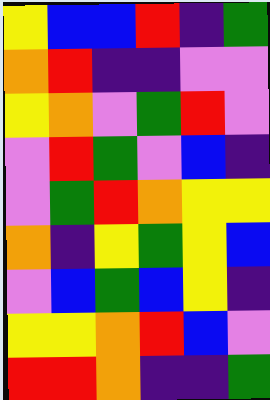[["yellow", "blue", "blue", "red", "indigo", "green"], ["orange", "red", "indigo", "indigo", "violet", "violet"], ["yellow", "orange", "violet", "green", "red", "violet"], ["violet", "red", "green", "violet", "blue", "indigo"], ["violet", "green", "red", "orange", "yellow", "yellow"], ["orange", "indigo", "yellow", "green", "yellow", "blue"], ["violet", "blue", "green", "blue", "yellow", "indigo"], ["yellow", "yellow", "orange", "red", "blue", "violet"], ["red", "red", "orange", "indigo", "indigo", "green"]]